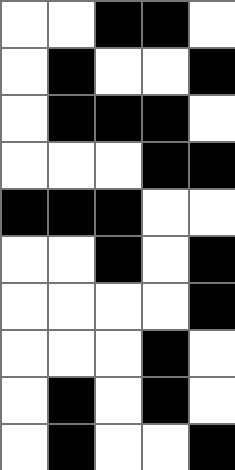[["white", "white", "black", "black", "white"], ["white", "black", "white", "white", "black"], ["white", "black", "black", "black", "white"], ["white", "white", "white", "black", "black"], ["black", "black", "black", "white", "white"], ["white", "white", "black", "white", "black"], ["white", "white", "white", "white", "black"], ["white", "white", "white", "black", "white"], ["white", "black", "white", "black", "white"], ["white", "black", "white", "white", "black"]]